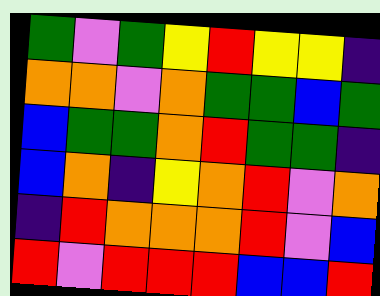[["green", "violet", "green", "yellow", "red", "yellow", "yellow", "indigo"], ["orange", "orange", "violet", "orange", "green", "green", "blue", "green"], ["blue", "green", "green", "orange", "red", "green", "green", "indigo"], ["blue", "orange", "indigo", "yellow", "orange", "red", "violet", "orange"], ["indigo", "red", "orange", "orange", "orange", "red", "violet", "blue"], ["red", "violet", "red", "red", "red", "blue", "blue", "red"]]